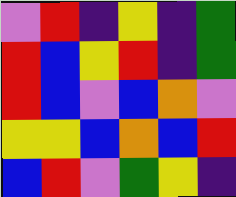[["violet", "red", "indigo", "yellow", "indigo", "green"], ["red", "blue", "yellow", "red", "indigo", "green"], ["red", "blue", "violet", "blue", "orange", "violet"], ["yellow", "yellow", "blue", "orange", "blue", "red"], ["blue", "red", "violet", "green", "yellow", "indigo"]]